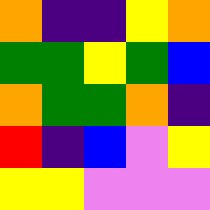[["orange", "indigo", "indigo", "yellow", "orange"], ["green", "green", "yellow", "green", "blue"], ["orange", "green", "green", "orange", "indigo"], ["red", "indigo", "blue", "violet", "yellow"], ["yellow", "yellow", "violet", "violet", "violet"]]